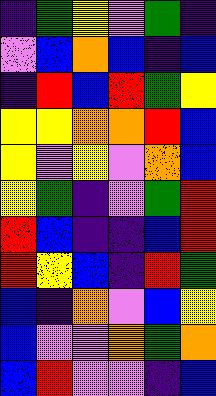[["indigo", "green", "yellow", "violet", "green", "indigo"], ["violet", "blue", "orange", "blue", "indigo", "blue"], ["indigo", "red", "blue", "red", "green", "yellow"], ["yellow", "yellow", "orange", "orange", "red", "blue"], ["yellow", "violet", "yellow", "violet", "orange", "blue"], ["yellow", "green", "indigo", "violet", "green", "red"], ["red", "blue", "indigo", "indigo", "blue", "red"], ["red", "yellow", "blue", "indigo", "red", "green"], ["blue", "indigo", "orange", "violet", "blue", "yellow"], ["blue", "violet", "violet", "orange", "green", "orange"], ["blue", "red", "violet", "violet", "indigo", "blue"]]